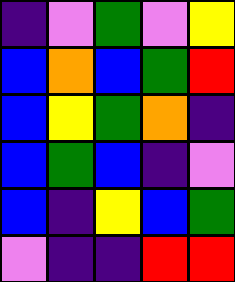[["indigo", "violet", "green", "violet", "yellow"], ["blue", "orange", "blue", "green", "red"], ["blue", "yellow", "green", "orange", "indigo"], ["blue", "green", "blue", "indigo", "violet"], ["blue", "indigo", "yellow", "blue", "green"], ["violet", "indigo", "indigo", "red", "red"]]